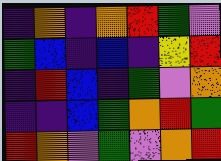[["indigo", "orange", "indigo", "orange", "red", "green", "violet"], ["green", "blue", "indigo", "blue", "indigo", "yellow", "red"], ["indigo", "red", "blue", "indigo", "green", "violet", "orange"], ["indigo", "indigo", "blue", "green", "orange", "red", "green"], ["red", "orange", "violet", "green", "violet", "orange", "red"]]